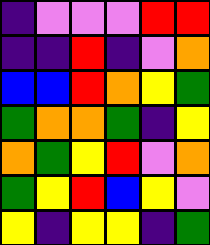[["indigo", "violet", "violet", "violet", "red", "red"], ["indigo", "indigo", "red", "indigo", "violet", "orange"], ["blue", "blue", "red", "orange", "yellow", "green"], ["green", "orange", "orange", "green", "indigo", "yellow"], ["orange", "green", "yellow", "red", "violet", "orange"], ["green", "yellow", "red", "blue", "yellow", "violet"], ["yellow", "indigo", "yellow", "yellow", "indigo", "green"]]